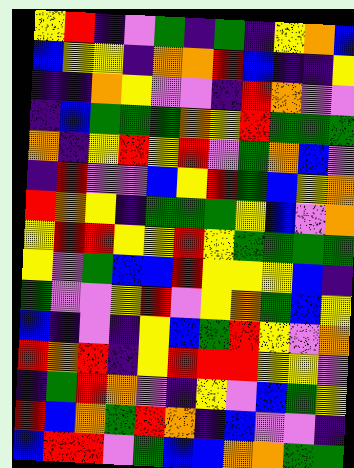[["yellow", "red", "indigo", "violet", "green", "indigo", "green", "indigo", "yellow", "orange", "blue"], ["blue", "yellow", "yellow", "indigo", "orange", "orange", "red", "blue", "indigo", "indigo", "yellow"], ["indigo", "indigo", "orange", "yellow", "violet", "violet", "indigo", "red", "orange", "violet", "violet"], ["indigo", "blue", "green", "green", "green", "orange", "yellow", "red", "green", "green", "green"], ["orange", "indigo", "yellow", "red", "yellow", "red", "violet", "green", "orange", "blue", "violet"], ["indigo", "red", "violet", "violet", "blue", "yellow", "red", "green", "blue", "yellow", "orange"], ["red", "orange", "yellow", "indigo", "green", "green", "green", "yellow", "blue", "violet", "orange"], ["yellow", "red", "red", "yellow", "yellow", "red", "yellow", "green", "green", "green", "green"], ["yellow", "violet", "green", "blue", "blue", "red", "yellow", "yellow", "yellow", "blue", "indigo"], ["green", "violet", "violet", "yellow", "red", "violet", "yellow", "orange", "green", "blue", "yellow"], ["blue", "indigo", "violet", "indigo", "yellow", "blue", "green", "red", "yellow", "violet", "orange"], ["red", "orange", "red", "indigo", "yellow", "red", "red", "red", "yellow", "yellow", "violet"], ["indigo", "green", "red", "orange", "violet", "indigo", "yellow", "violet", "blue", "green", "yellow"], ["red", "blue", "orange", "green", "red", "orange", "indigo", "blue", "violet", "violet", "indigo"], ["blue", "red", "red", "violet", "green", "blue", "blue", "orange", "orange", "green", "green"]]